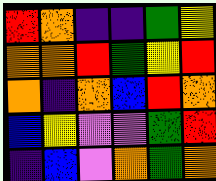[["red", "orange", "indigo", "indigo", "green", "yellow"], ["orange", "orange", "red", "green", "yellow", "red"], ["orange", "indigo", "orange", "blue", "red", "orange"], ["blue", "yellow", "violet", "violet", "green", "red"], ["indigo", "blue", "violet", "orange", "green", "orange"]]